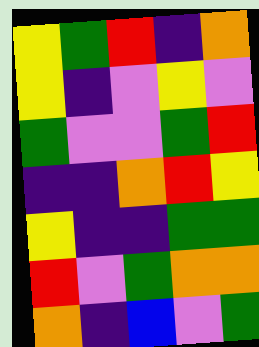[["yellow", "green", "red", "indigo", "orange"], ["yellow", "indigo", "violet", "yellow", "violet"], ["green", "violet", "violet", "green", "red"], ["indigo", "indigo", "orange", "red", "yellow"], ["yellow", "indigo", "indigo", "green", "green"], ["red", "violet", "green", "orange", "orange"], ["orange", "indigo", "blue", "violet", "green"]]